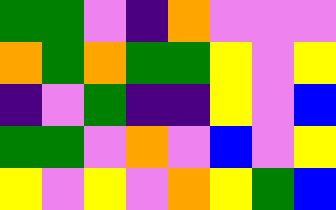[["green", "green", "violet", "indigo", "orange", "violet", "violet", "violet"], ["orange", "green", "orange", "green", "green", "yellow", "violet", "yellow"], ["indigo", "violet", "green", "indigo", "indigo", "yellow", "violet", "blue"], ["green", "green", "violet", "orange", "violet", "blue", "violet", "yellow"], ["yellow", "violet", "yellow", "violet", "orange", "yellow", "green", "blue"]]